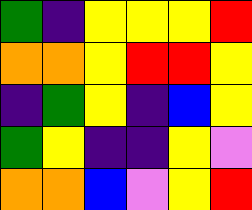[["green", "indigo", "yellow", "yellow", "yellow", "red"], ["orange", "orange", "yellow", "red", "red", "yellow"], ["indigo", "green", "yellow", "indigo", "blue", "yellow"], ["green", "yellow", "indigo", "indigo", "yellow", "violet"], ["orange", "orange", "blue", "violet", "yellow", "red"]]